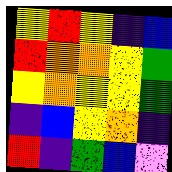[["yellow", "red", "yellow", "indigo", "blue"], ["red", "orange", "orange", "yellow", "green"], ["yellow", "orange", "yellow", "yellow", "green"], ["indigo", "blue", "yellow", "orange", "indigo"], ["red", "indigo", "green", "blue", "violet"]]